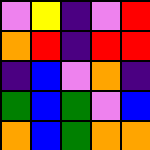[["violet", "yellow", "indigo", "violet", "red"], ["orange", "red", "indigo", "red", "red"], ["indigo", "blue", "violet", "orange", "indigo"], ["green", "blue", "green", "violet", "blue"], ["orange", "blue", "green", "orange", "orange"]]